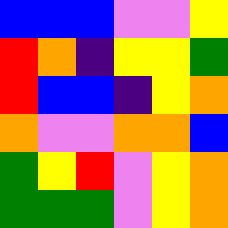[["blue", "blue", "blue", "violet", "violet", "yellow"], ["red", "orange", "indigo", "yellow", "yellow", "green"], ["red", "blue", "blue", "indigo", "yellow", "orange"], ["orange", "violet", "violet", "orange", "orange", "blue"], ["green", "yellow", "red", "violet", "yellow", "orange"], ["green", "green", "green", "violet", "yellow", "orange"]]